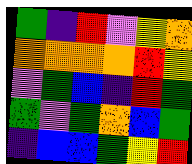[["green", "indigo", "red", "violet", "yellow", "orange"], ["orange", "orange", "orange", "orange", "red", "yellow"], ["violet", "green", "blue", "indigo", "red", "green"], ["green", "violet", "green", "orange", "blue", "green"], ["indigo", "blue", "blue", "green", "yellow", "red"]]